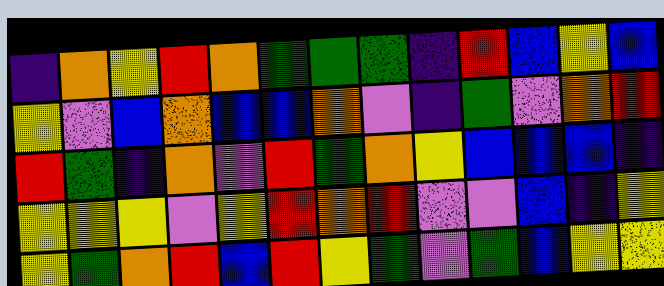[["indigo", "orange", "yellow", "red", "orange", "green", "green", "green", "indigo", "red", "blue", "yellow", "blue"], ["yellow", "violet", "blue", "orange", "blue", "blue", "orange", "violet", "indigo", "green", "violet", "orange", "red"], ["red", "green", "indigo", "orange", "violet", "red", "green", "orange", "yellow", "blue", "blue", "blue", "indigo"], ["yellow", "yellow", "yellow", "violet", "yellow", "red", "orange", "red", "violet", "violet", "blue", "indigo", "yellow"], ["yellow", "green", "orange", "red", "blue", "red", "yellow", "green", "violet", "green", "blue", "yellow", "yellow"]]